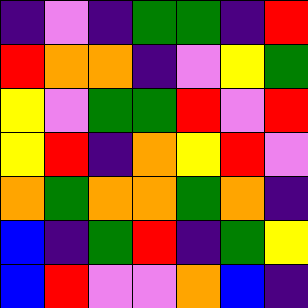[["indigo", "violet", "indigo", "green", "green", "indigo", "red"], ["red", "orange", "orange", "indigo", "violet", "yellow", "green"], ["yellow", "violet", "green", "green", "red", "violet", "red"], ["yellow", "red", "indigo", "orange", "yellow", "red", "violet"], ["orange", "green", "orange", "orange", "green", "orange", "indigo"], ["blue", "indigo", "green", "red", "indigo", "green", "yellow"], ["blue", "red", "violet", "violet", "orange", "blue", "indigo"]]